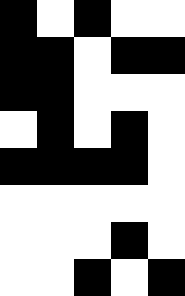[["black", "white", "black", "white", "white"], ["black", "black", "white", "black", "black"], ["black", "black", "white", "white", "white"], ["white", "black", "white", "black", "white"], ["black", "black", "black", "black", "white"], ["white", "white", "white", "white", "white"], ["white", "white", "white", "black", "white"], ["white", "white", "black", "white", "black"]]